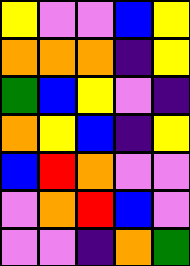[["yellow", "violet", "violet", "blue", "yellow"], ["orange", "orange", "orange", "indigo", "yellow"], ["green", "blue", "yellow", "violet", "indigo"], ["orange", "yellow", "blue", "indigo", "yellow"], ["blue", "red", "orange", "violet", "violet"], ["violet", "orange", "red", "blue", "violet"], ["violet", "violet", "indigo", "orange", "green"]]